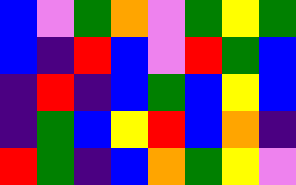[["blue", "violet", "green", "orange", "violet", "green", "yellow", "green"], ["blue", "indigo", "red", "blue", "violet", "red", "green", "blue"], ["indigo", "red", "indigo", "blue", "green", "blue", "yellow", "blue"], ["indigo", "green", "blue", "yellow", "red", "blue", "orange", "indigo"], ["red", "green", "indigo", "blue", "orange", "green", "yellow", "violet"]]